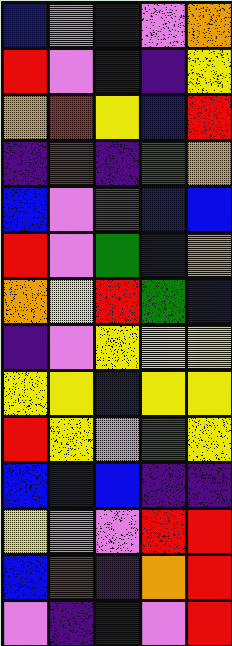[["blue", "violet", "blue", "violet", "orange"], ["red", "violet", "blue", "indigo", "yellow"], ["orange", "red", "yellow", "blue", "red"], ["indigo", "red", "indigo", "green", "orange"], ["blue", "violet", "red", "blue", "blue"], ["red", "violet", "green", "blue", "orange"], ["orange", "yellow", "red", "green", "blue"], ["indigo", "violet", "yellow", "yellow", "yellow"], ["yellow", "yellow", "blue", "yellow", "yellow"], ["red", "yellow", "violet", "green", "yellow"], ["blue", "blue", "blue", "indigo", "indigo"], ["yellow", "violet", "violet", "red", "red"], ["blue", "red", "indigo", "orange", "red"], ["violet", "indigo", "blue", "violet", "red"]]